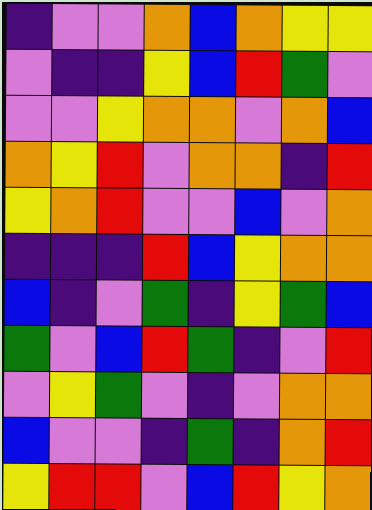[["indigo", "violet", "violet", "orange", "blue", "orange", "yellow", "yellow"], ["violet", "indigo", "indigo", "yellow", "blue", "red", "green", "violet"], ["violet", "violet", "yellow", "orange", "orange", "violet", "orange", "blue"], ["orange", "yellow", "red", "violet", "orange", "orange", "indigo", "red"], ["yellow", "orange", "red", "violet", "violet", "blue", "violet", "orange"], ["indigo", "indigo", "indigo", "red", "blue", "yellow", "orange", "orange"], ["blue", "indigo", "violet", "green", "indigo", "yellow", "green", "blue"], ["green", "violet", "blue", "red", "green", "indigo", "violet", "red"], ["violet", "yellow", "green", "violet", "indigo", "violet", "orange", "orange"], ["blue", "violet", "violet", "indigo", "green", "indigo", "orange", "red"], ["yellow", "red", "red", "violet", "blue", "red", "yellow", "orange"]]